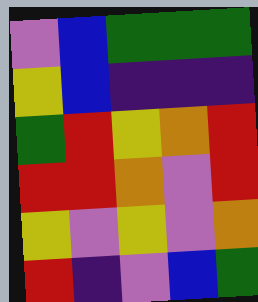[["violet", "blue", "green", "green", "green"], ["yellow", "blue", "indigo", "indigo", "indigo"], ["green", "red", "yellow", "orange", "red"], ["red", "red", "orange", "violet", "red"], ["yellow", "violet", "yellow", "violet", "orange"], ["red", "indigo", "violet", "blue", "green"]]